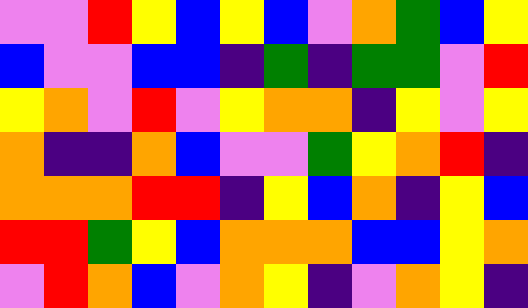[["violet", "violet", "red", "yellow", "blue", "yellow", "blue", "violet", "orange", "green", "blue", "yellow"], ["blue", "violet", "violet", "blue", "blue", "indigo", "green", "indigo", "green", "green", "violet", "red"], ["yellow", "orange", "violet", "red", "violet", "yellow", "orange", "orange", "indigo", "yellow", "violet", "yellow"], ["orange", "indigo", "indigo", "orange", "blue", "violet", "violet", "green", "yellow", "orange", "red", "indigo"], ["orange", "orange", "orange", "red", "red", "indigo", "yellow", "blue", "orange", "indigo", "yellow", "blue"], ["red", "red", "green", "yellow", "blue", "orange", "orange", "orange", "blue", "blue", "yellow", "orange"], ["violet", "red", "orange", "blue", "violet", "orange", "yellow", "indigo", "violet", "orange", "yellow", "indigo"]]